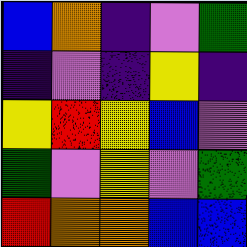[["blue", "orange", "indigo", "violet", "green"], ["indigo", "violet", "indigo", "yellow", "indigo"], ["yellow", "red", "yellow", "blue", "violet"], ["green", "violet", "yellow", "violet", "green"], ["red", "orange", "orange", "blue", "blue"]]